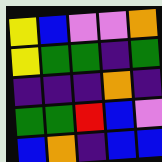[["yellow", "blue", "violet", "violet", "orange"], ["yellow", "green", "green", "indigo", "green"], ["indigo", "indigo", "indigo", "orange", "indigo"], ["green", "green", "red", "blue", "violet"], ["blue", "orange", "indigo", "blue", "blue"]]